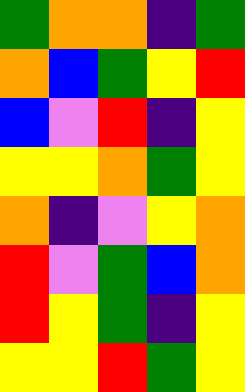[["green", "orange", "orange", "indigo", "green"], ["orange", "blue", "green", "yellow", "red"], ["blue", "violet", "red", "indigo", "yellow"], ["yellow", "yellow", "orange", "green", "yellow"], ["orange", "indigo", "violet", "yellow", "orange"], ["red", "violet", "green", "blue", "orange"], ["red", "yellow", "green", "indigo", "yellow"], ["yellow", "yellow", "red", "green", "yellow"]]